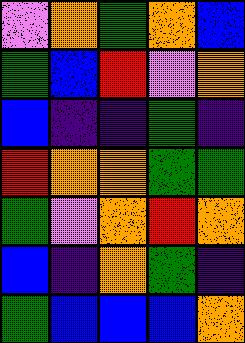[["violet", "orange", "green", "orange", "blue"], ["green", "blue", "red", "violet", "orange"], ["blue", "indigo", "indigo", "green", "indigo"], ["red", "orange", "orange", "green", "green"], ["green", "violet", "orange", "red", "orange"], ["blue", "indigo", "orange", "green", "indigo"], ["green", "blue", "blue", "blue", "orange"]]